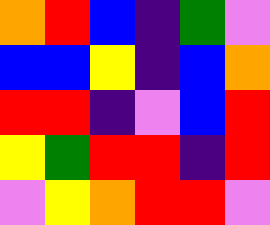[["orange", "red", "blue", "indigo", "green", "violet"], ["blue", "blue", "yellow", "indigo", "blue", "orange"], ["red", "red", "indigo", "violet", "blue", "red"], ["yellow", "green", "red", "red", "indigo", "red"], ["violet", "yellow", "orange", "red", "red", "violet"]]